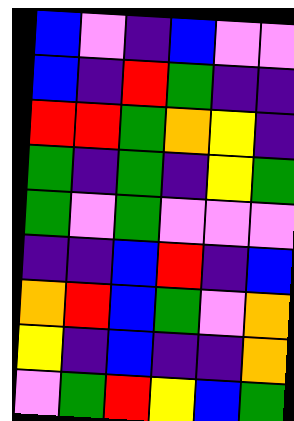[["blue", "violet", "indigo", "blue", "violet", "violet"], ["blue", "indigo", "red", "green", "indigo", "indigo"], ["red", "red", "green", "orange", "yellow", "indigo"], ["green", "indigo", "green", "indigo", "yellow", "green"], ["green", "violet", "green", "violet", "violet", "violet"], ["indigo", "indigo", "blue", "red", "indigo", "blue"], ["orange", "red", "blue", "green", "violet", "orange"], ["yellow", "indigo", "blue", "indigo", "indigo", "orange"], ["violet", "green", "red", "yellow", "blue", "green"]]